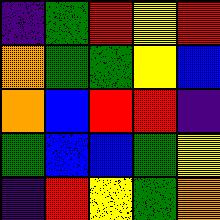[["indigo", "green", "red", "yellow", "red"], ["orange", "green", "green", "yellow", "blue"], ["orange", "blue", "red", "red", "indigo"], ["green", "blue", "blue", "green", "yellow"], ["indigo", "red", "yellow", "green", "orange"]]